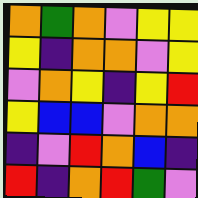[["orange", "green", "orange", "violet", "yellow", "yellow"], ["yellow", "indigo", "orange", "orange", "violet", "yellow"], ["violet", "orange", "yellow", "indigo", "yellow", "red"], ["yellow", "blue", "blue", "violet", "orange", "orange"], ["indigo", "violet", "red", "orange", "blue", "indigo"], ["red", "indigo", "orange", "red", "green", "violet"]]